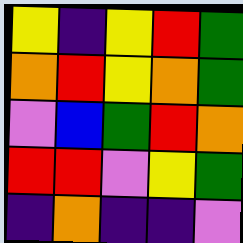[["yellow", "indigo", "yellow", "red", "green"], ["orange", "red", "yellow", "orange", "green"], ["violet", "blue", "green", "red", "orange"], ["red", "red", "violet", "yellow", "green"], ["indigo", "orange", "indigo", "indigo", "violet"]]